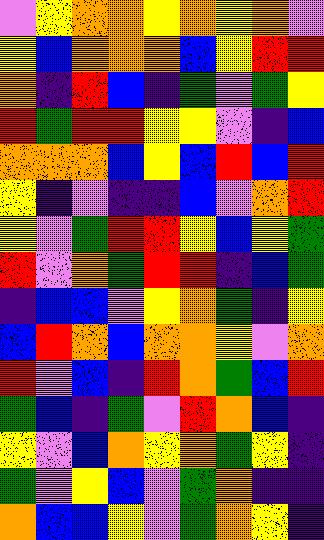[["violet", "yellow", "orange", "orange", "yellow", "orange", "yellow", "orange", "violet"], ["yellow", "blue", "orange", "orange", "orange", "blue", "yellow", "red", "red"], ["orange", "indigo", "red", "blue", "indigo", "green", "violet", "green", "yellow"], ["red", "green", "red", "red", "yellow", "yellow", "violet", "indigo", "blue"], ["orange", "orange", "orange", "blue", "yellow", "blue", "red", "blue", "red"], ["yellow", "indigo", "violet", "indigo", "indigo", "blue", "violet", "orange", "red"], ["yellow", "violet", "green", "red", "red", "yellow", "blue", "yellow", "green"], ["red", "violet", "orange", "green", "red", "red", "indigo", "blue", "green"], ["indigo", "blue", "blue", "violet", "yellow", "orange", "green", "indigo", "yellow"], ["blue", "red", "orange", "blue", "orange", "orange", "yellow", "violet", "orange"], ["red", "violet", "blue", "indigo", "red", "orange", "green", "blue", "red"], ["green", "blue", "indigo", "green", "violet", "red", "orange", "blue", "indigo"], ["yellow", "violet", "blue", "orange", "yellow", "orange", "green", "yellow", "indigo"], ["green", "violet", "yellow", "blue", "violet", "green", "orange", "indigo", "indigo"], ["orange", "blue", "blue", "yellow", "violet", "green", "orange", "yellow", "indigo"]]